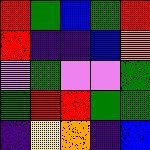[["red", "green", "blue", "green", "red"], ["red", "indigo", "indigo", "blue", "orange"], ["violet", "green", "violet", "violet", "green"], ["green", "red", "red", "green", "green"], ["indigo", "yellow", "orange", "indigo", "blue"]]